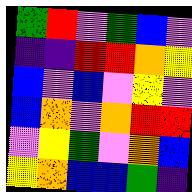[["green", "red", "violet", "green", "blue", "violet"], ["indigo", "indigo", "red", "red", "orange", "yellow"], ["blue", "violet", "blue", "violet", "yellow", "violet"], ["blue", "orange", "violet", "orange", "red", "red"], ["violet", "yellow", "green", "violet", "orange", "blue"], ["yellow", "orange", "blue", "blue", "green", "indigo"]]